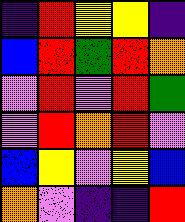[["indigo", "red", "yellow", "yellow", "indigo"], ["blue", "red", "green", "red", "orange"], ["violet", "red", "violet", "red", "green"], ["violet", "red", "orange", "red", "violet"], ["blue", "yellow", "violet", "yellow", "blue"], ["orange", "violet", "indigo", "indigo", "red"]]